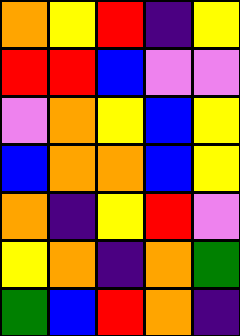[["orange", "yellow", "red", "indigo", "yellow"], ["red", "red", "blue", "violet", "violet"], ["violet", "orange", "yellow", "blue", "yellow"], ["blue", "orange", "orange", "blue", "yellow"], ["orange", "indigo", "yellow", "red", "violet"], ["yellow", "orange", "indigo", "orange", "green"], ["green", "blue", "red", "orange", "indigo"]]